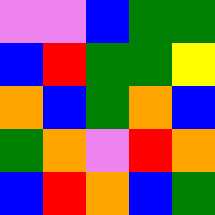[["violet", "violet", "blue", "green", "green"], ["blue", "red", "green", "green", "yellow"], ["orange", "blue", "green", "orange", "blue"], ["green", "orange", "violet", "red", "orange"], ["blue", "red", "orange", "blue", "green"]]